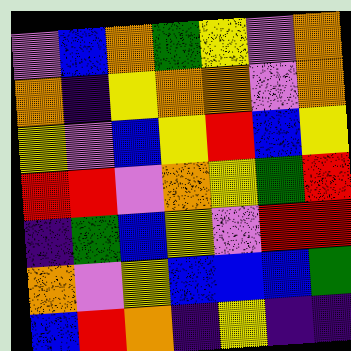[["violet", "blue", "orange", "green", "yellow", "violet", "orange"], ["orange", "indigo", "yellow", "orange", "orange", "violet", "orange"], ["yellow", "violet", "blue", "yellow", "red", "blue", "yellow"], ["red", "red", "violet", "orange", "yellow", "green", "red"], ["indigo", "green", "blue", "yellow", "violet", "red", "red"], ["orange", "violet", "yellow", "blue", "blue", "blue", "green"], ["blue", "red", "orange", "indigo", "yellow", "indigo", "indigo"]]